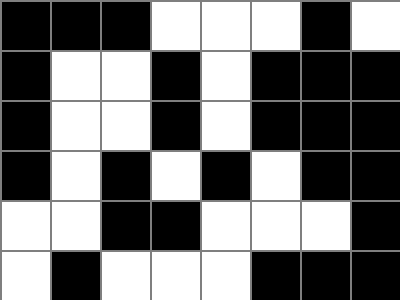[["black", "black", "black", "white", "white", "white", "black", "white"], ["black", "white", "white", "black", "white", "black", "black", "black"], ["black", "white", "white", "black", "white", "black", "black", "black"], ["black", "white", "black", "white", "black", "white", "black", "black"], ["white", "white", "black", "black", "white", "white", "white", "black"], ["white", "black", "white", "white", "white", "black", "black", "black"]]